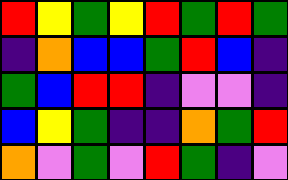[["red", "yellow", "green", "yellow", "red", "green", "red", "green"], ["indigo", "orange", "blue", "blue", "green", "red", "blue", "indigo"], ["green", "blue", "red", "red", "indigo", "violet", "violet", "indigo"], ["blue", "yellow", "green", "indigo", "indigo", "orange", "green", "red"], ["orange", "violet", "green", "violet", "red", "green", "indigo", "violet"]]